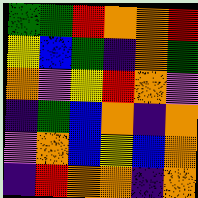[["green", "green", "red", "orange", "orange", "red"], ["yellow", "blue", "green", "indigo", "orange", "green"], ["orange", "violet", "yellow", "red", "orange", "violet"], ["indigo", "green", "blue", "orange", "indigo", "orange"], ["violet", "orange", "blue", "yellow", "blue", "orange"], ["indigo", "red", "orange", "orange", "indigo", "orange"]]